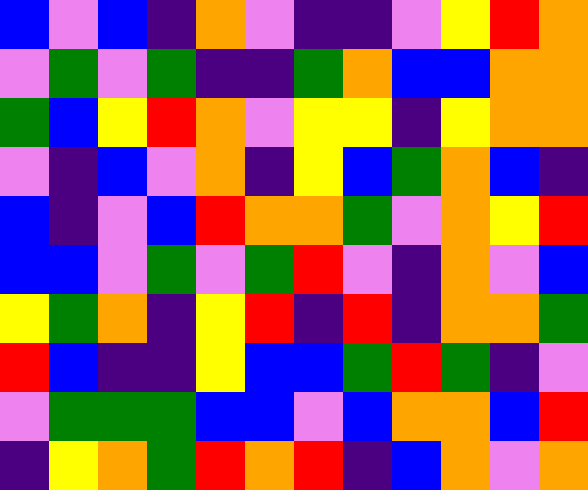[["blue", "violet", "blue", "indigo", "orange", "violet", "indigo", "indigo", "violet", "yellow", "red", "orange"], ["violet", "green", "violet", "green", "indigo", "indigo", "green", "orange", "blue", "blue", "orange", "orange"], ["green", "blue", "yellow", "red", "orange", "violet", "yellow", "yellow", "indigo", "yellow", "orange", "orange"], ["violet", "indigo", "blue", "violet", "orange", "indigo", "yellow", "blue", "green", "orange", "blue", "indigo"], ["blue", "indigo", "violet", "blue", "red", "orange", "orange", "green", "violet", "orange", "yellow", "red"], ["blue", "blue", "violet", "green", "violet", "green", "red", "violet", "indigo", "orange", "violet", "blue"], ["yellow", "green", "orange", "indigo", "yellow", "red", "indigo", "red", "indigo", "orange", "orange", "green"], ["red", "blue", "indigo", "indigo", "yellow", "blue", "blue", "green", "red", "green", "indigo", "violet"], ["violet", "green", "green", "green", "blue", "blue", "violet", "blue", "orange", "orange", "blue", "red"], ["indigo", "yellow", "orange", "green", "red", "orange", "red", "indigo", "blue", "orange", "violet", "orange"]]